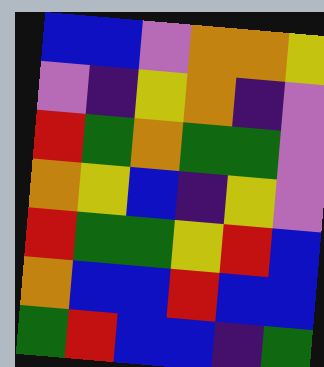[["blue", "blue", "violet", "orange", "orange", "yellow"], ["violet", "indigo", "yellow", "orange", "indigo", "violet"], ["red", "green", "orange", "green", "green", "violet"], ["orange", "yellow", "blue", "indigo", "yellow", "violet"], ["red", "green", "green", "yellow", "red", "blue"], ["orange", "blue", "blue", "red", "blue", "blue"], ["green", "red", "blue", "blue", "indigo", "green"]]